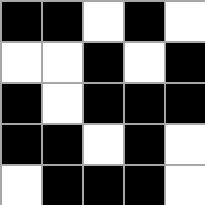[["black", "black", "white", "black", "white"], ["white", "white", "black", "white", "black"], ["black", "white", "black", "black", "black"], ["black", "black", "white", "black", "white"], ["white", "black", "black", "black", "white"]]